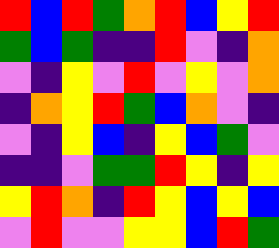[["red", "blue", "red", "green", "orange", "red", "blue", "yellow", "red"], ["green", "blue", "green", "indigo", "indigo", "red", "violet", "indigo", "orange"], ["violet", "indigo", "yellow", "violet", "red", "violet", "yellow", "violet", "orange"], ["indigo", "orange", "yellow", "red", "green", "blue", "orange", "violet", "indigo"], ["violet", "indigo", "yellow", "blue", "indigo", "yellow", "blue", "green", "violet"], ["indigo", "indigo", "violet", "green", "green", "red", "yellow", "indigo", "yellow"], ["yellow", "red", "orange", "indigo", "red", "yellow", "blue", "yellow", "blue"], ["violet", "red", "violet", "violet", "yellow", "yellow", "blue", "red", "green"]]